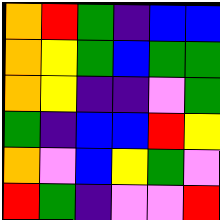[["orange", "red", "green", "indigo", "blue", "blue"], ["orange", "yellow", "green", "blue", "green", "green"], ["orange", "yellow", "indigo", "indigo", "violet", "green"], ["green", "indigo", "blue", "blue", "red", "yellow"], ["orange", "violet", "blue", "yellow", "green", "violet"], ["red", "green", "indigo", "violet", "violet", "red"]]